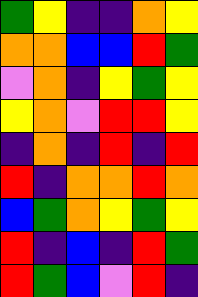[["green", "yellow", "indigo", "indigo", "orange", "yellow"], ["orange", "orange", "blue", "blue", "red", "green"], ["violet", "orange", "indigo", "yellow", "green", "yellow"], ["yellow", "orange", "violet", "red", "red", "yellow"], ["indigo", "orange", "indigo", "red", "indigo", "red"], ["red", "indigo", "orange", "orange", "red", "orange"], ["blue", "green", "orange", "yellow", "green", "yellow"], ["red", "indigo", "blue", "indigo", "red", "green"], ["red", "green", "blue", "violet", "red", "indigo"]]